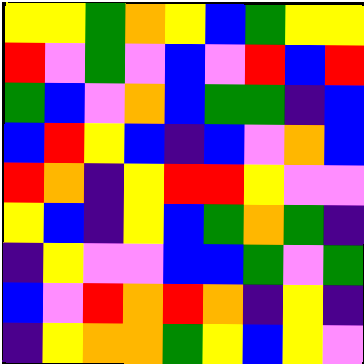[["yellow", "yellow", "green", "orange", "yellow", "blue", "green", "yellow", "yellow"], ["red", "violet", "green", "violet", "blue", "violet", "red", "blue", "red"], ["green", "blue", "violet", "orange", "blue", "green", "green", "indigo", "blue"], ["blue", "red", "yellow", "blue", "indigo", "blue", "violet", "orange", "blue"], ["red", "orange", "indigo", "yellow", "red", "red", "yellow", "violet", "violet"], ["yellow", "blue", "indigo", "yellow", "blue", "green", "orange", "green", "indigo"], ["indigo", "yellow", "violet", "violet", "blue", "blue", "green", "violet", "green"], ["blue", "violet", "red", "orange", "red", "orange", "indigo", "yellow", "indigo"], ["indigo", "yellow", "orange", "orange", "green", "yellow", "blue", "yellow", "violet"]]